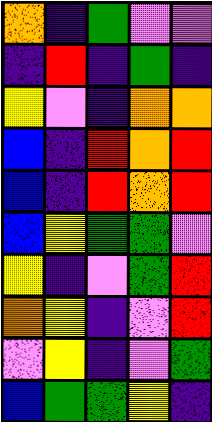[["orange", "indigo", "green", "violet", "violet"], ["indigo", "red", "indigo", "green", "indigo"], ["yellow", "violet", "indigo", "orange", "orange"], ["blue", "indigo", "red", "orange", "red"], ["blue", "indigo", "red", "orange", "red"], ["blue", "yellow", "green", "green", "violet"], ["yellow", "indigo", "violet", "green", "red"], ["orange", "yellow", "indigo", "violet", "red"], ["violet", "yellow", "indigo", "violet", "green"], ["blue", "green", "green", "yellow", "indigo"]]